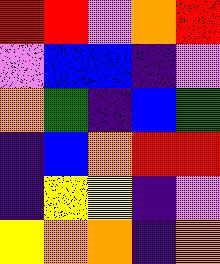[["red", "red", "violet", "orange", "red"], ["violet", "blue", "blue", "indigo", "violet"], ["orange", "green", "indigo", "blue", "green"], ["indigo", "blue", "orange", "red", "red"], ["indigo", "yellow", "yellow", "indigo", "violet"], ["yellow", "orange", "orange", "indigo", "orange"]]